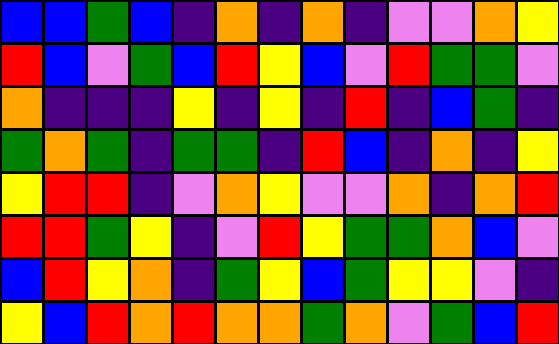[["blue", "blue", "green", "blue", "indigo", "orange", "indigo", "orange", "indigo", "violet", "violet", "orange", "yellow"], ["red", "blue", "violet", "green", "blue", "red", "yellow", "blue", "violet", "red", "green", "green", "violet"], ["orange", "indigo", "indigo", "indigo", "yellow", "indigo", "yellow", "indigo", "red", "indigo", "blue", "green", "indigo"], ["green", "orange", "green", "indigo", "green", "green", "indigo", "red", "blue", "indigo", "orange", "indigo", "yellow"], ["yellow", "red", "red", "indigo", "violet", "orange", "yellow", "violet", "violet", "orange", "indigo", "orange", "red"], ["red", "red", "green", "yellow", "indigo", "violet", "red", "yellow", "green", "green", "orange", "blue", "violet"], ["blue", "red", "yellow", "orange", "indigo", "green", "yellow", "blue", "green", "yellow", "yellow", "violet", "indigo"], ["yellow", "blue", "red", "orange", "red", "orange", "orange", "green", "orange", "violet", "green", "blue", "red"]]